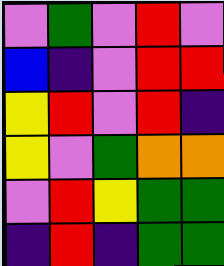[["violet", "green", "violet", "red", "violet"], ["blue", "indigo", "violet", "red", "red"], ["yellow", "red", "violet", "red", "indigo"], ["yellow", "violet", "green", "orange", "orange"], ["violet", "red", "yellow", "green", "green"], ["indigo", "red", "indigo", "green", "green"]]